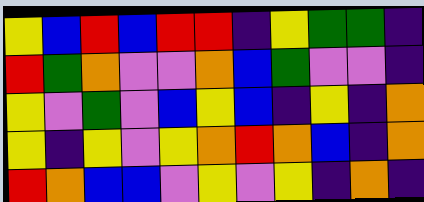[["yellow", "blue", "red", "blue", "red", "red", "indigo", "yellow", "green", "green", "indigo"], ["red", "green", "orange", "violet", "violet", "orange", "blue", "green", "violet", "violet", "indigo"], ["yellow", "violet", "green", "violet", "blue", "yellow", "blue", "indigo", "yellow", "indigo", "orange"], ["yellow", "indigo", "yellow", "violet", "yellow", "orange", "red", "orange", "blue", "indigo", "orange"], ["red", "orange", "blue", "blue", "violet", "yellow", "violet", "yellow", "indigo", "orange", "indigo"]]